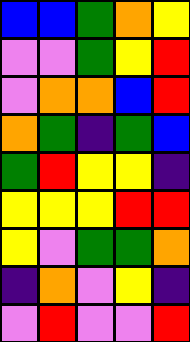[["blue", "blue", "green", "orange", "yellow"], ["violet", "violet", "green", "yellow", "red"], ["violet", "orange", "orange", "blue", "red"], ["orange", "green", "indigo", "green", "blue"], ["green", "red", "yellow", "yellow", "indigo"], ["yellow", "yellow", "yellow", "red", "red"], ["yellow", "violet", "green", "green", "orange"], ["indigo", "orange", "violet", "yellow", "indigo"], ["violet", "red", "violet", "violet", "red"]]